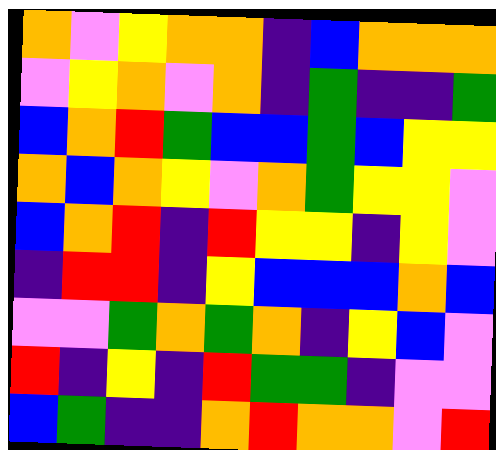[["orange", "violet", "yellow", "orange", "orange", "indigo", "blue", "orange", "orange", "orange"], ["violet", "yellow", "orange", "violet", "orange", "indigo", "green", "indigo", "indigo", "green"], ["blue", "orange", "red", "green", "blue", "blue", "green", "blue", "yellow", "yellow"], ["orange", "blue", "orange", "yellow", "violet", "orange", "green", "yellow", "yellow", "violet"], ["blue", "orange", "red", "indigo", "red", "yellow", "yellow", "indigo", "yellow", "violet"], ["indigo", "red", "red", "indigo", "yellow", "blue", "blue", "blue", "orange", "blue"], ["violet", "violet", "green", "orange", "green", "orange", "indigo", "yellow", "blue", "violet"], ["red", "indigo", "yellow", "indigo", "red", "green", "green", "indigo", "violet", "violet"], ["blue", "green", "indigo", "indigo", "orange", "red", "orange", "orange", "violet", "red"]]